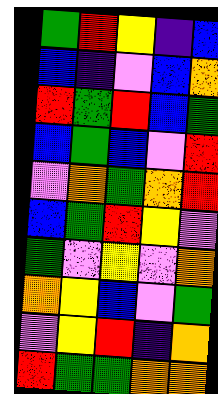[["green", "red", "yellow", "indigo", "blue"], ["blue", "indigo", "violet", "blue", "orange"], ["red", "green", "red", "blue", "green"], ["blue", "green", "blue", "violet", "red"], ["violet", "orange", "green", "orange", "red"], ["blue", "green", "red", "yellow", "violet"], ["green", "violet", "yellow", "violet", "orange"], ["orange", "yellow", "blue", "violet", "green"], ["violet", "yellow", "red", "indigo", "orange"], ["red", "green", "green", "orange", "orange"]]